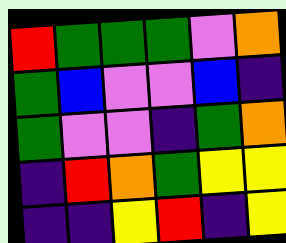[["red", "green", "green", "green", "violet", "orange"], ["green", "blue", "violet", "violet", "blue", "indigo"], ["green", "violet", "violet", "indigo", "green", "orange"], ["indigo", "red", "orange", "green", "yellow", "yellow"], ["indigo", "indigo", "yellow", "red", "indigo", "yellow"]]